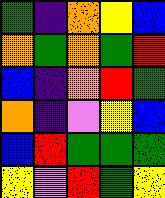[["green", "indigo", "orange", "yellow", "blue"], ["orange", "green", "orange", "green", "red"], ["blue", "indigo", "orange", "red", "green"], ["orange", "indigo", "violet", "yellow", "blue"], ["blue", "red", "green", "green", "green"], ["yellow", "violet", "red", "green", "yellow"]]